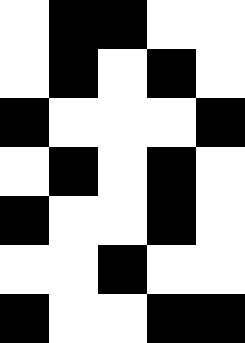[["white", "black", "black", "white", "white"], ["white", "black", "white", "black", "white"], ["black", "white", "white", "white", "black"], ["white", "black", "white", "black", "white"], ["black", "white", "white", "black", "white"], ["white", "white", "black", "white", "white"], ["black", "white", "white", "black", "black"]]